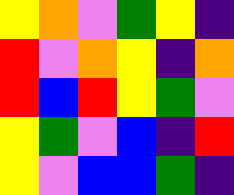[["yellow", "orange", "violet", "green", "yellow", "indigo"], ["red", "violet", "orange", "yellow", "indigo", "orange"], ["red", "blue", "red", "yellow", "green", "violet"], ["yellow", "green", "violet", "blue", "indigo", "red"], ["yellow", "violet", "blue", "blue", "green", "indigo"]]